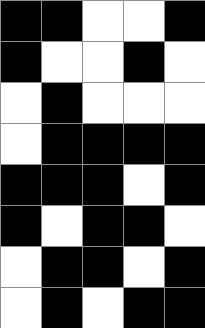[["black", "black", "white", "white", "black"], ["black", "white", "white", "black", "white"], ["white", "black", "white", "white", "white"], ["white", "black", "black", "black", "black"], ["black", "black", "black", "white", "black"], ["black", "white", "black", "black", "white"], ["white", "black", "black", "white", "black"], ["white", "black", "white", "black", "black"]]